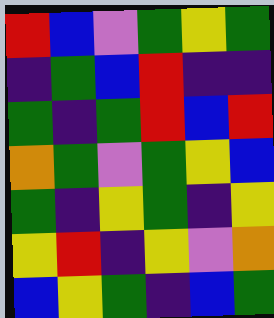[["red", "blue", "violet", "green", "yellow", "green"], ["indigo", "green", "blue", "red", "indigo", "indigo"], ["green", "indigo", "green", "red", "blue", "red"], ["orange", "green", "violet", "green", "yellow", "blue"], ["green", "indigo", "yellow", "green", "indigo", "yellow"], ["yellow", "red", "indigo", "yellow", "violet", "orange"], ["blue", "yellow", "green", "indigo", "blue", "green"]]